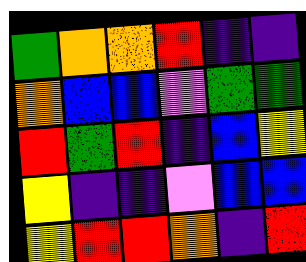[["green", "orange", "orange", "red", "indigo", "indigo"], ["orange", "blue", "blue", "violet", "green", "green"], ["red", "green", "red", "indigo", "blue", "yellow"], ["yellow", "indigo", "indigo", "violet", "blue", "blue"], ["yellow", "red", "red", "orange", "indigo", "red"]]